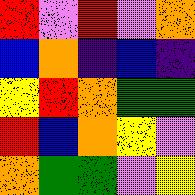[["red", "violet", "red", "violet", "orange"], ["blue", "orange", "indigo", "blue", "indigo"], ["yellow", "red", "orange", "green", "green"], ["red", "blue", "orange", "yellow", "violet"], ["orange", "green", "green", "violet", "yellow"]]